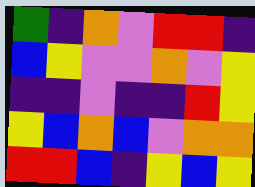[["green", "indigo", "orange", "violet", "red", "red", "indigo"], ["blue", "yellow", "violet", "violet", "orange", "violet", "yellow"], ["indigo", "indigo", "violet", "indigo", "indigo", "red", "yellow"], ["yellow", "blue", "orange", "blue", "violet", "orange", "orange"], ["red", "red", "blue", "indigo", "yellow", "blue", "yellow"]]